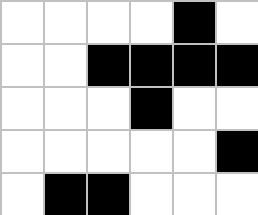[["white", "white", "white", "white", "black", "white"], ["white", "white", "black", "black", "black", "black"], ["white", "white", "white", "black", "white", "white"], ["white", "white", "white", "white", "white", "black"], ["white", "black", "black", "white", "white", "white"]]